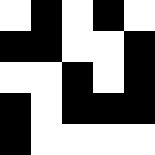[["white", "black", "white", "black", "white"], ["black", "black", "white", "white", "black"], ["white", "white", "black", "white", "black"], ["black", "white", "black", "black", "black"], ["black", "white", "white", "white", "white"]]